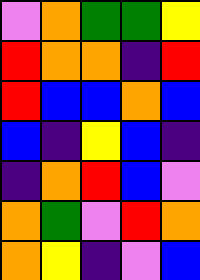[["violet", "orange", "green", "green", "yellow"], ["red", "orange", "orange", "indigo", "red"], ["red", "blue", "blue", "orange", "blue"], ["blue", "indigo", "yellow", "blue", "indigo"], ["indigo", "orange", "red", "blue", "violet"], ["orange", "green", "violet", "red", "orange"], ["orange", "yellow", "indigo", "violet", "blue"]]